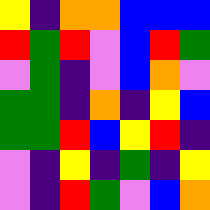[["yellow", "indigo", "orange", "orange", "blue", "blue", "blue"], ["red", "green", "red", "violet", "blue", "red", "green"], ["violet", "green", "indigo", "violet", "blue", "orange", "violet"], ["green", "green", "indigo", "orange", "indigo", "yellow", "blue"], ["green", "green", "red", "blue", "yellow", "red", "indigo"], ["violet", "indigo", "yellow", "indigo", "green", "indigo", "yellow"], ["violet", "indigo", "red", "green", "violet", "blue", "orange"]]